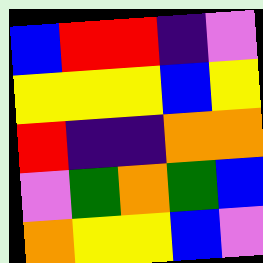[["blue", "red", "red", "indigo", "violet"], ["yellow", "yellow", "yellow", "blue", "yellow"], ["red", "indigo", "indigo", "orange", "orange"], ["violet", "green", "orange", "green", "blue"], ["orange", "yellow", "yellow", "blue", "violet"]]